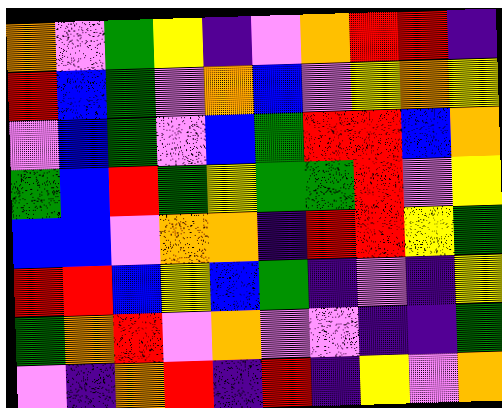[["orange", "violet", "green", "yellow", "indigo", "violet", "orange", "red", "red", "indigo"], ["red", "blue", "green", "violet", "orange", "blue", "violet", "yellow", "orange", "yellow"], ["violet", "blue", "green", "violet", "blue", "green", "red", "red", "blue", "orange"], ["green", "blue", "red", "green", "yellow", "green", "green", "red", "violet", "yellow"], ["blue", "blue", "violet", "orange", "orange", "indigo", "red", "red", "yellow", "green"], ["red", "red", "blue", "yellow", "blue", "green", "indigo", "violet", "indigo", "yellow"], ["green", "orange", "red", "violet", "orange", "violet", "violet", "indigo", "indigo", "green"], ["violet", "indigo", "orange", "red", "indigo", "red", "indigo", "yellow", "violet", "orange"]]